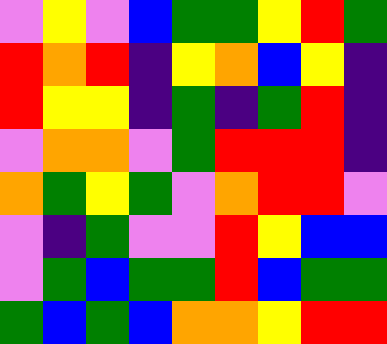[["violet", "yellow", "violet", "blue", "green", "green", "yellow", "red", "green"], ["red", "orange", "red", "indigo", "yellow", "orange", "blue", "yellow", "indigo"], ["red", "yellow", "yellow", "indigo", "green", "indigo", "green", "red", "indigo"], ["violet", "orange", "orange", "violet", "green", "red", "red", "red", "indigo"], ["orange", "green", "yellow", "green", "violet", "orange", "red", "red", "violet"], ["violet", "indigo", "green", "violet", "violet", "red", "yellow", "blue", "blue"], ["violet", "green", "blue", "green", "green", "red", "blue", "green", "green"], ["green", "blue", "green", "blue", "orange", "orange", "yellow", "red", "red"]]